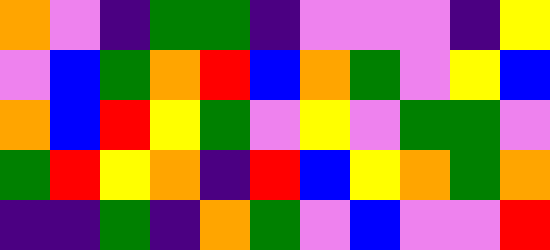[["orange", "violet", "indigo", "green", "green", "indigo", "violet", "violet", "violet", "indigo", "yellow"], ["violet", "blue", "green", "orange", "red", "blue", "orange", "green", "violet", "yellow", "blue"], ["orange", "blue", "red", "yellow", "green", "violet", "yellow", "violet", "green", "green", "violet"], ["green", "red", "yellow", "orange", "indigo", "red", "blue", "yellow", "orange", "green", "orange"], ["indigo", "indigo", "green", "indigo", "orange", "green", "violet", "blue", "violet", "violet", "red"]]